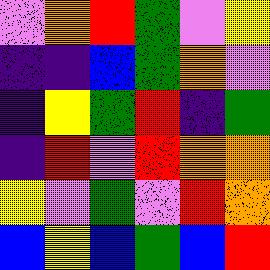[["violet", "orange", "red", "green", "violet", "yellow"], ["indigo", "indigo", "blue", "green", "orange", "violet"], ["indigo", "yellow", "green", "red", "indigo", "green"], ["indigo", "red", "violet", "red", "orange", "orange"], ["yellow", "violet", "green", "violet", "red", "orange"], ["blue", "yellow", "blue", "green", "blue", "red"]]